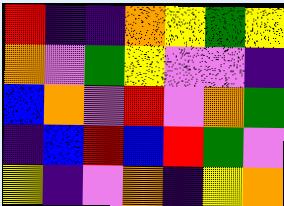[["red", "indigo", "indigo", "orange", "yellow", "green", "yellow"], ["orange", "violet", "green", "yellow", "violet", "violet", "indigo"], ["blue", "orange", "violet", "red", "violet", "orange", "green"], ["indigo", "blue", "red", "blue", "red", "green", "violet"], ["yellow", "indigo", "violet", "orange", "indigo", "yellow", "orange"]]